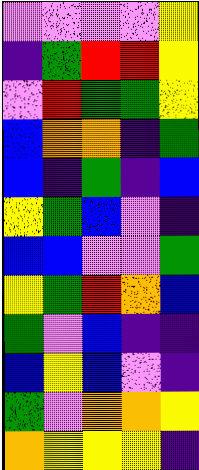[["violet", "violet", "violet", "violet", "yellow"], ["indigo", "green", "red", "red", "yellow"], ["violet", "red", "green", "green", "yellow"], ["blue", "orange", "orange", "indigo", "green"], ["blue", "indigo", "green", "indigo", "blue"], ["yellow", "green", "blue", "violet", "indigo"], ["blue", "blue", "violet", "violet", "green"], ["yellow", "green", "red", "orange", "blue"], ["green", "violet", "blue", "indigo", "indigo"], ["blue", "yellow", "blue", "violet", "indigo"], ["green", "violet", "orange", "orange", "yellow"], ["orange", "yellow", "yellow", "yellow", "indigo"]]